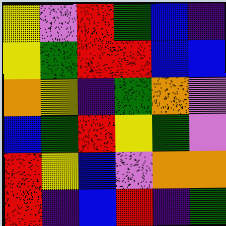[["yellow", "violet", "red", "green", "blue", "indigo"], ["yellow", "green", "red", "red", "blue", "blue"], ["orange", "yellow", "indigo", "green", "orange", "violet"], ["blue", "green", "red", "yellow", "green", "violet"], ["red", "yellow", "blue", "violet", "orange", "orange"], ["red", "indigo", "blue", "red", "indigo", "green"]]